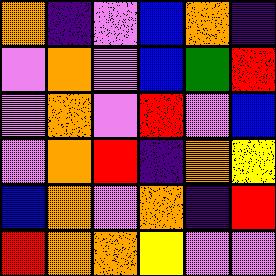[["orange", "indigo", "violet", "blue", "orange", "indigo"], ["violet", "orange", "violet", "blue", "green", "red"], ["violet", "orange", "violet", "red", "violet", "blue"], ["violet", "orange", "red", "indigo", "orange", "yellow"], ["blue", "orange", "violet", "orange", "indigo", "red"], ["red", "orange", "orange", "yellow", "violet", "violet"]]